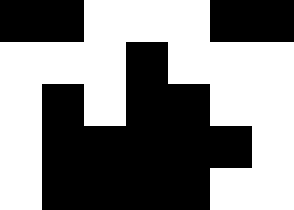[["black", "black", "white", "white", "white", "black", "black"], ["white", "white", "white", "black", "white", "white", "white"], ["white", "black", "white", "black", "black", "white", "white"], ["white", "black", "black", "black", "black", "black", "white"], ["white", "black", "black", "black", "black", "white", "white"]]